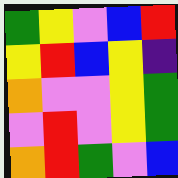[["green", "yellow", "violet", "blue", "red"], ["yellow", "red", "blue", "yellow", "indigo"], ["orange", "violet", "violet", "yellow", "green"], ["violet", "red", "violet", "yellow", "green"], ["orange", "red", "green", "violet", "blue"]]